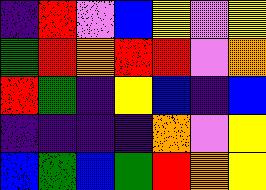[["indigo", "red", "violet", "blue", "yellow", "violet", "yellow"], ["green", "red", "orange", "red", "red", "violet", "orange"], ["red", "green", "indigo", "yellow", "blue", "indigo", "blue"], ["indigo", "indigo", "indigo", "indigo", "orange", "violet", "yellow"], ["blue", "green", "blue", "green", "red", "orange", "yellow"]]